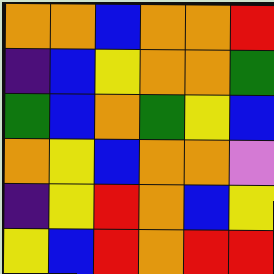[["orange", "orange", "blue", "orange", "orange", "red"], ["indigo", "blue", "yellow", "orange", "orange", "green"], ["green", "blue", "orange", "green", "yellow", "blue"], ["orange", "yellow", "blue", "orange", "orange", "violet"], ["indigo", "yellow", "red", "orange", "blue", "yellow"], ["yellow", "blue", "red", "orange", "red", "red"]]